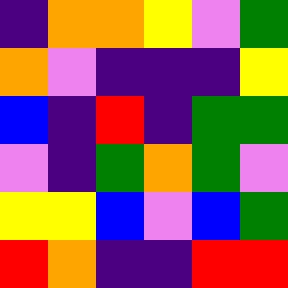[["indigo", "orange", "orange", "yellow", "violet", "green"], ["orange", "violet", "indigo", "indigo", "indigo", "yellow"], ["blue", "indigo", "red", "indigo", "green", "green"], ["violet", "indigo", "green", "orange", "green", "violet"], ["yellow", "yellow", "blue", "violet", "blue", "green"], ["red", "orange", "indigo", "indigo", "red", "red"]]